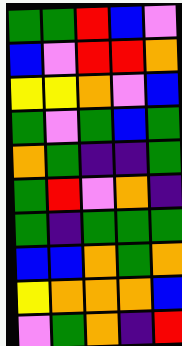[["green", "green", "red", "blue", "violet"], ["blue", "violet", "red", "red", "orange"], ["yellow", "yellow", "orange", "violet", "blue"], ["green", "violet", "green", "blue", "green"], ["orange", "green", "indigo", "indigo", "green"], ["green", "red", "violet", "orange", "indigo"], ["green", "indigo", "green", "green", "green"], ["blue", "blue", "orange", "green", "orange"], ["yellow", "orange", "orange", "orange", "blue"], ["violet", "green", "orange", "indigo", "red"]]